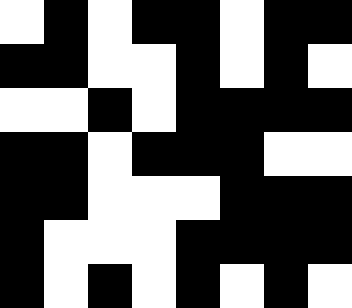[["white", "black", "white", "black", "black", "white", "black", "black"], ["black", "black", "white", "white", "black", "white", "black", "white"], ["white", "white", "black", "white", "black", "black", "black", "black"], ["black", "black", "white", "black", "black", "black", "white", "white"], ["black", "black", "white", "white", "white", "black", "black", "black"], ["black", "white", "white", "white", "black", "black", "black", "black"], ["black", "white", "black", "white", "black", "white", "black", "white"]]